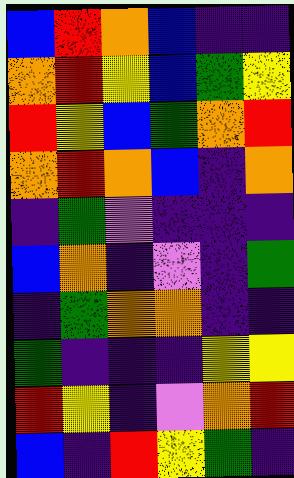[["blue", "red", "orange", "blue", "indigo", "indigo"], ["orange", "red", "yellow", "blue", "green", "yellow"], ["red", "yellow", "blue", "green", "orange", "red"], ["orange", "red", "orange", "blue", "indigo", "orange"], ["indigo", "green", "violet", "indigo", "indigo", "indigo"], ["blue", "orange", "indigo", "violet", "indigo", "green"], ["indigo", "green", "orange", "orange", "indigo", "indigo"], ["green", "indigo", "indigo", "indigo", "yellow", "yellow"], ["red", "yellow", "indigo", "violet", "orange", "red"], ["blue", "indigo", "red", "yellow", "green", "indigo"]]